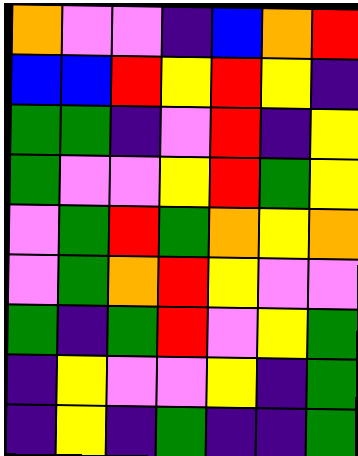[["orange", "violet", "violet", "indigo", "blue", "orange", "red"], ["blue", "blue", "red", "yellow", "red", "yellow", "indigo"], ["green", "green", "indigo", "violet", "red", "indigo", "yellow"], ["green", "violet", "violet", "yellow", "red", "green", "yellow"], ["violet", "green", "red", "green", "orange", "yellow", "orange"], ["violet", "green", "orange", "red", "yellow", "violet", "violet"], ["green", "indigo", "green", "red", "violet", "yellow", "green"], ["indigo", "yellow", "violet", "violet", "yellow", "indigo", "green"], ["indigo", "yellow", "indigo", "green", "indigo", "indigo", "green"]]